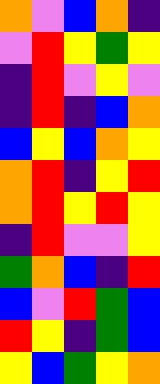[["orange", "violet", "blue", "orange", "indigo"], ["violet", "red", "yellow", "green", "yellow"], ["indigo", "red", "violet", "yellow", "violet"], ["indigo", "red", "indigo", "blue", "orange"], ["blue", "yellow", "blue", "orange", "yellow"], ["orange", "red", "indigo", "yellow", "red"], ["orange", "red", "yellow", "red", "yellow"], ["indigo", "red", "violet", "violet", "yellow"], ["green", "orange", "blue", "indigo", "red"], ["blue", "violet", "red", "green", "blue"], ["red", "yellow", "indigo", "green", "blue"], ["yellow", "blue", "green", "yellow", "orange"]]